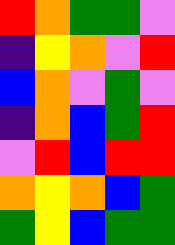[["red", "orange", "green", "green", "violet"], ["indigo", "yellow", "orange", "violet", "red"], ["blue", "orange", "violet", "green", "violet"], ["indigo", "orange", "blue", "green", "red"], ["violet", "red", "blue", "red", "red"], ["orange", "yellow", "orange", "blue", "green"], ["green", "yellow", "blue", "green", "green"]]